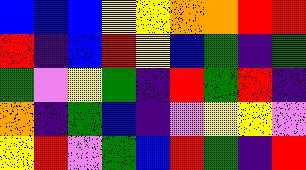[["blue", "blue", "blue", "yellow", "yellow", "orange", "orange", "red", "red"], ["red", "indigo", "blue", "red", "yellow", "blue", "green", "indigo", "green"], ["green", "violet", "yellow", "green", "indigo", "red", "green", "red", "indigo"], ["orange", "indigo", "green", "blue", "indigo", "violet", "yellow", "yellow", "violet"], ["yellow", "red", "violet", "green", "blue", "red", "green", "indigo", "red"]]